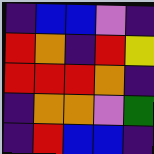[["indigo", "blue", "blue", "violet", "indigo"], ["red", "orange", "indigo", "red", "yellow"], ["red", "red", "red", "orange", "indigo"], ["indigo", "orange", "orange", "violet", "green"], ["indigo", "red", "blue", "blue", "indigo"]]